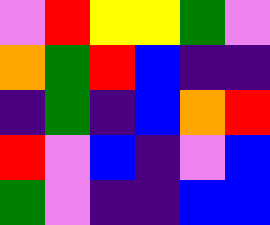[["violet", "red", "yellow", "yellow", "green", "violet"], ["orange", "green", "red", "blue", "indigo", "indigo"], ["indigo", "green", "indigo", "blue", "orange", "red"], ["red", "violet", "blue", "indigo", "violet", "blue"], ["green", "violet", "indigo", "indigo", "blue", "blue"]]